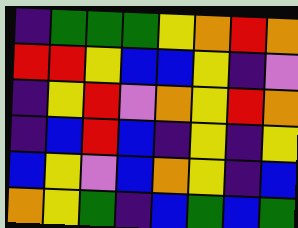[["indigo", "green", "green", "green", "yellow", "orange", "red", "orange"], ["red", "red", "yellow", "blue", "blue", "yellow", "indigo", "violet"], ["indigo", "yellow", "red", "violet", "orange", "yellow", "red", "orange"], ["indigo", "blue", "red", "blue", "indigo", "yellow", "indigo", "yellow"], ["blue", "yellow", "violet", "blue", "orange", "yellow", "indigo", "blue"], ["orange", "yellow", "green", "indigo", "blue", "green", "blue", "green"]]